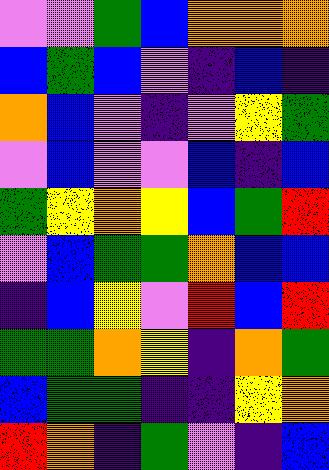[["violet", "violet", "green", "blue", "orange", "orange", "orange"], ["blue", "green", "blue", "violet", "indigo", "blue", "indigo"], ["orange", "blue", "violet", "indigo", "violet", "yellow", "green"], ["violet", "blue", "violet", "violet", "blue", "indigo", "blue"], ["green", "yellow", "orange", "yellow", "blue", "green", "red"], ["violet", "blue", "green", "green", "orange", "blue", "blue"], ["indigo", "blue", "yellow", "violet", "red", "blue", "red"], ["green", "green", "orange", "yellow", "indigo", "orange", "green"], ["blue", "green", "green", "indigo", "indigo", "yellow", "orange"], ["red", "orange", "indigo", "green", "violet", "indigo", "blue"]]